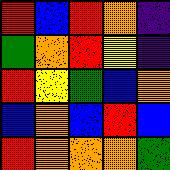[["red", "blue", "red", "orange", "indigo"], ["green", "orange", "red", "yellow", "indigo"], ["red", "yellow", "green", "blue", "orange"], ["blue", "orange", "blue", "red", "blue"], ["red", "orange", "orange", "orange", "green"]]